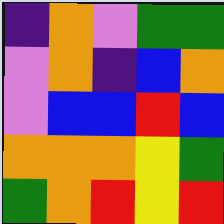[["indigo", "orange", "violet", "green", "green"], ["violet", "orange", "indigo", "blue", "orange"], ["violet", "blue", "blue", "red", "blue"], ["orange", "orange", "orange", "yellow", "green"], ["green", "orange", "red", "yellow", "red"]]